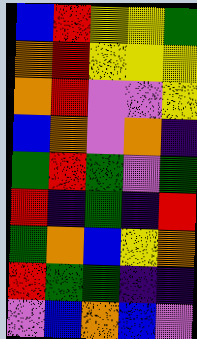[["blue", "red", "yellow", "yellow", "green"], ["orange", "red", "yellow", "yellow", "yellow"], ["orange", "red", "violet", "violet", "yellow"], ["blue", "orange", "violet", "orange", "indigo"], ["green", "red", "green", "violet", "green"], ["red", "indigo", "green", "indigo", "red"], ["green", "orange", "blue", "yellow", "orange"], ["red", "green", "green", "indigo", "indigo"], ["violet", "blue", "orange", "blue", "violet"]]